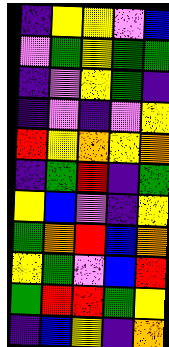[["indigo", "yellow", "yellow", "violet", "blue"], ["violet", "green", "yellow", "green", "green"], ["indigo", "violet", "yellow", "green", "indigo"], ["indigo", "violet", "indigo", "violet", "yellow"], ["red", "yellow", "orange", "yellow", "orange"], ["indigo", "green", "red", "indigo", "green"], ["yellow", "blue", "violet", "indigo", "yellow"], ["green", "orange", "red", "blue", "orange"], ["yellow", "green", "violet", "blue", "red"], ["green", "red", "red", "green", "yellow"], ["indigo", "blue", "yellow", "indigo", "orange"]]